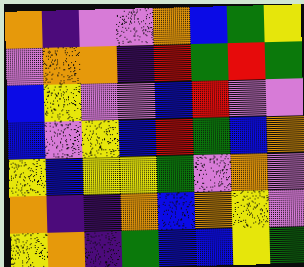[["orange", "indigo", "violet", "violet", "orange", "blue", "green", "yellow"], ["violet", "orange", "orange", "indigo", "red", "green", "red", "green"], ["blue", "yellow", "violet", "violet", "blue", "red", "violet", "violet"], ["blue", "violet", "yellow", "blue", "red", "green", "blue", "orange"], ["yellow", "blue", "yellow", "yellow", "green", "violet", "orange", "violet"], ["orange", "indigo", "indigo", "orange", "blue", "orange", "yellow", "violet"], ["yellow", "orange", "indigo", "green", "blue", "blue", "yellow", "green"]]